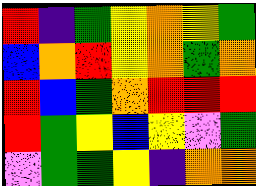[["red", "indigo", "green", "yellow", "orange", "yellow", "green"], ["blue", "orange", "red", "yellow", "orange", "green", "orange"], ["red", "blue", "green", "orange", "red", "red", "red"], ["red", "green", "yellow", "blue", "yellow", "violet", "green"], ["violet", "green", "green", "yellow", "indigo", "orange", "orange"]]